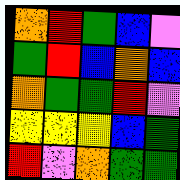[["orange", "red", "green", "blue", "violet"], ["green", "red", "blue", "orange", "blue"], ["orange", "green", "green", "red", "violet"], ["yellow", "yellow", "yellow", "blue", "green"], ["red", "violet", "orange", "green", "green"]]